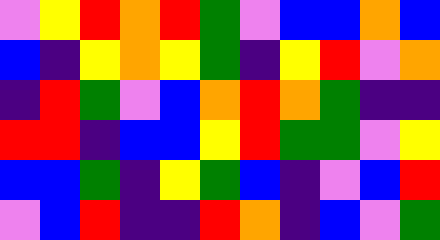[["violet", "yellow", "red", "orange", "red", "green", "violet", "blue", "blue", "orange", "blue"], ["blue", "indigo", "yellow", "orange", "yellow", "green", "indigo", "yellow", "red", "violet", "orange"], ["indigo", "red", "green", "violet", "blue", "orange", "red", "orange", "green", "indigo", "indigo"], ["red", "red", "indigo", "blue", "blue", "yellow", "red", "green", "green", "violet", "yellow"], ["blue", "blue", "green", "indigo", "yellow", "green", "blue", "indigo", "violet", "blue", "red"], ["violet", "blue", "red", "indigo", "indigo", "red", "orange", "indigo", "blue", "violet", "green"]]